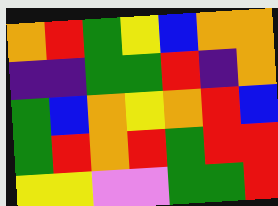[["orange", "red", "green", "yellow", "blue", "orange", "orange"], ["indigo", "indigo", "green", "green", "red", "indigo", "orange"], ["green", "blue", "orange", "yellow", "orange", "red", "blue"], ["green", "red", "orange", "red", "green", "red", "red"], ["yellow", "yellow", "violet", "violet", "green", "green", "red"]]